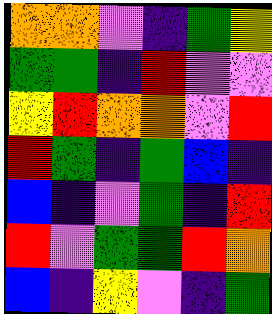[["orange", "orange", "violet", "indigo", "green", "yellow"], ["green", "green", "indigo", "red", "violet", "violet"], ["yellow", "red", "orange", "orange", "violet", "red"], ["red", "green", "indigo", "green", "blue", "indigo"], ["blue", "indigo", "violet", "green", "indigo", "red"], ["red", "violet", "green", "green", "red", "orange"], ["blue", "indigo", "yellow", "violet", "indigo", "green"]]